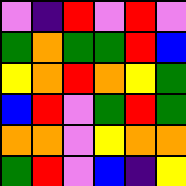[["violet", "indigo", "red", "violet", "red", "violet"], ["green", "orange", "green", "green", "red", "blue"], ["yellow", "orange", "red", "orange", "yellow", "green"], ["blue", "red", "violet", "green", "red", "green"], ["orange", "orange", "violet", "yellow", "orange", "orange"], ["green", "red", "violet", "blue", "indigo", "yellow"]]